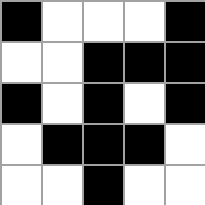[["black", "white", "white", "white", "black"], ["white", "white", "black", "black", "black"], ["black", "white", "black", "white", "black"], ["white", "black", "black", "black", "white"], ["white", "white", "black", "white", "white"]]